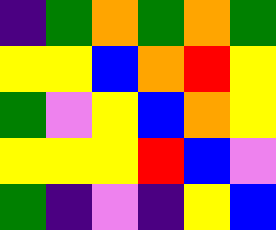[["indigo", "green", "orange", "green", "orange", "green"], ["yellow", "yellow", "blue", "orange", "red", "yellow"], ["green", "violet", "yellow", "blue", "orange", "yellow"], ["yellow", "yellow", "yellow", "red", "blue", "violet"], ["green", "indigo", "violet", "indigo", "yellow", "blue"]]